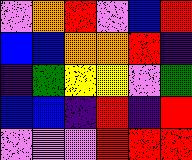[["violet", "orange", "red", "violet", "blue", "red"], ["blue", "blue", "orange", "orange", "red", "indigo"], ["indigo", "green", "yellow", "yellow", "violet", "green"], ["blue", "blue", "indigo", "red", "indigo", "red"], ["violet", "violet", "violet", "red", "red", "red"]]